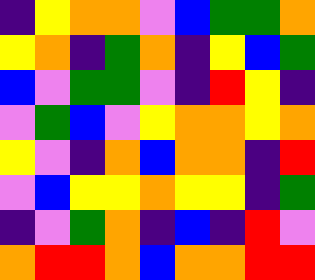[["indigo", "yellow", "orange", "orange", "violet", "blue", "green", "green", "orange"], ["yellow", "orange", "indigo", "green", "orange", "indigo", "yellow", "blue", "green"], ["blue", "violet", "green", "green", "violet", "indigo", "red", "yellow", "indigo"], ["violet", "green", "blue", "violet", "yellow", "orange", "orange", "yellow", "orange"], ["yellow", "violet", "indigo", "orange", "blue", "orange", "orange", "indigo", "red"], ["violet", "blue", "yellow", "yellow", "orange", "yellow", "yellow", "indigo", "green"], ["indigo", "violet", "green", "orange", "indigo", "blue", "indigo", "red", "violet"], ["orange", "red", "red", "orange", "blue", "orange", "orange", "red", "red"]]